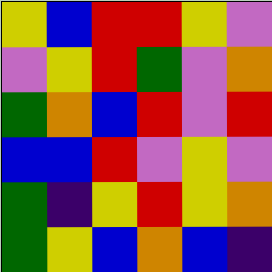[["yellow", "blue", "red", "red", "yellow", "violet"], ["violet", "yellow", "red", "green", "violet", "orange"], ["green", "orange", "blue", "red", "violet", "red"], ["blue", "blue", "red", "violet", "yellow", "violet"], ["green", "indigo", "yellow", "red", "yellow", "orange"], ["green", "yellow", "blue", "orange", "blue", "indigo"]]